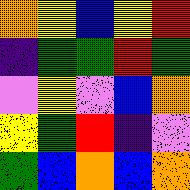[["orange", "yellow", "blue", "yellow", "red"], ["indigo", "green", "green", "red", "green"], ["violet", "yellow", "violet", "blue", "orange"], ["yellow", "green", "red", "indigo", "violet"], ["green", "blue", "orange", "blue", "orange"]]